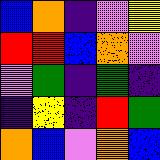[["blue", "orange", "indigo", "violet", "yellow"], ["red", "red", "blue", "orange", "violet"], ["violet", "green", "indigo", "green", "indigo"], ["indigo", "yellow", "indigo", "red", "green"], ["orange", "blue", "violet", "orange", "blue"]]